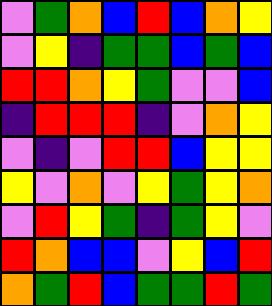[["violet", "green", "orange", "blue", "red", "blue", "orange", "yellow"], ["violet", "yellow", "indigo", "green", "green", "blue", "green", "blue"], ["red", "red", "orange", "yellow", "green", "violet", "violet", "blue"], ["indigo", "red", "red", "red", "indigo", "violet", "orange", "yellow"], ["violet", "indigo", "violet", "red", "red", "blue", "yellow", "yellow"], ["yellow", "violet", "orange", "violet", "yellow", "green", "yellow", "orange"], ["violet", "red", "yellow", "green", "indigo", "green", "yellow", "violet"], ["red", "orange", "blue", "blue", "violet", "yellow", "blue", "red"], ["orange", "green", "red", "blue", "green", "green", "red", "green"]]